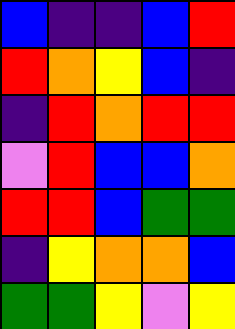[["blue", "indigo", "indigo", "blue", "red"], ["red", "orange", "yellow", "blue", "indigo"], ["indigo", "red", "orange", "red", "red"], ["violet", "red", "blue", "blue", "orange"], ["red", "red", "blue", "green", "green"], ["indigo", "yellow", "orange", "orange", "blue"], ["green", "green", "yellow", "violet", "yellow"]]